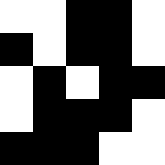[["white", "white", "black", "black", "white"], ["black", "white", "black", "black", "white"], ["white", "black", "white", "black", "black"], ["white", "black", "black", "black", "white"], ["black", "black", "black", "white", "white"]]